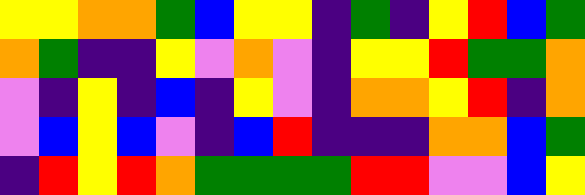[["yellow", "yellow", "orange", "orange", "green", "blue", "yellow", "yellow", "indigo", "green", "indigo", "yellow", "red", "blue", "green"], ["orange", "green", "indigo", "indigo", "yellow", "violet", "orange", "violet", "indigo", "yellow", "yellow", "red", "green", "green", "orange"], ["violet", "indigo", "yellow", "indigo", "blue", "indigo", "yellow", "violet", "indigo", "orange", "orange", "yellow", "red", "indigo", "orange"], ["violet", "blue", "yellow", "blue", "violet", "indigo", "blue", "red", "indigo", "indigo", "indigo", "orange", "orange", "blue", "green"], ["indigo", "red", "yellow", "red", "orange", "green", "green", "green", "green", "red", "red", "violet", "violet", "blue", "yellow"]]